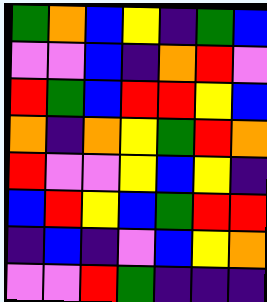[["green", "orange", "blue", "yellow", "indigo", "green", "blue"], ["violet", "violet", "blue", "indigo", "orange", "red", "violet"], ["red", "green", "blue", "red", "red", "yellow", "blue"], ["orange", "indigo", "orange", "yellow", "green", "red", "orange"], ["red", "violet", "violet", "yellow", "blue", "yellow", "indigo"], ["blue", "red", "yellow", "blue", "green", "red", "red"], ["indigo", "blue", "indigo", "violet", "blue", "yellow", "orange"], ["violet", "violet", "red", "green", "indigo", "indigo", "indigo"]]